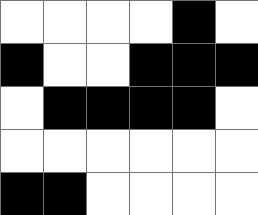[["white", "white", "white", "white", "black", "white"], ["black", "white", "white", "black", "black", "black"], ["white", "black", "black", "black", "black", "white"], ["white", "white", "white", "white", "white", "white"], ["black", "black", "white", "white", "white", "white"]]